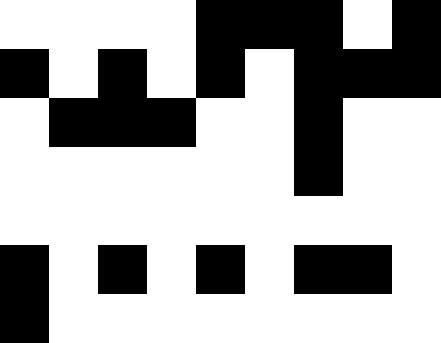[["white", "white", "white", "white", "black", "black", "black", "white", "black"], ["black", "white", "black", "white", "black", "white", "black", "black", "black"], ["white", "black", "black", "black", "white", "white", "black", "white", "white"], ["white", "white", "white", "white", "white", "white", "black", "white", "white"], ["white", "white", "white", "white", "white", "white", "white", "white", "white"], ["black", "white", "black", "white", "black", "white", "black", "black", "white"], ["black", "white", "white", "white", "white", "white", "white", "white", "white"]]